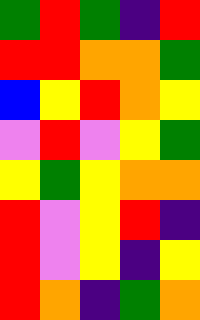[["green", "red", "green", "indigo", "red"], ["red", "red", "orange", "orange", "green"], ["blue", "yellow", "red", "orange", "yellow"], ["violet", "red", "violet", "yellow", "green"], ["yellow", "green", "yellow", "orange", "orange"], ["red", "violet", "yellow", "red", "indigo"], ["red", "violet", "yellow", "indigo", "yellow"], ["red", "orange", "indigo", "green", "orange"]]